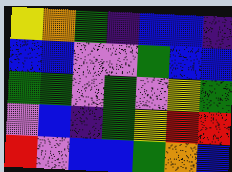[["yellow", "orange", "green", "indigo", "blue", "blue", "indigo"], ["blue", "blue", "violet", "violet", "green", "blue", "blue"], ["green", "green", "violet", "green", "violet", "yellow", "green"], ["violet", "blue", "indigo", "green", "yellow", "red", "red"], ["red", "violet", "blue", "blue", "green", "orange", "blue"]]